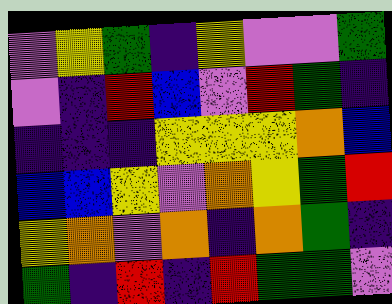[["violet", "yellow", "green", "indigo", "yellow", "violet", "violet", "green"], ["violet", "indigo", "red", "blue", "violet", "red", "green", "indigo"], ["indigo", "indigo", "indigo", "yellow", "yellow", "yellow", "orange", "blue"], ["blue", "blue", "yellow", "violet", "orange", "yellow", "green", "red"], ["yellow", "orange", "violet", "orange", "indigo", "orange", "green", "indigo"], ["green", "indigo", "red", "indigo", "red", "green", "green", "violet"]]